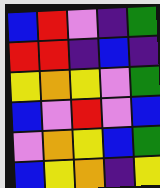[["blue", "red", "violet", "indigo", "green"], ["red", "red", "indigo", "blue", "indigo"], ["yellow", "orange", "yellow", "violet", "green"], ["blue", "violet", "red", "violet", "blue"], ["violet", "orange", "yellow", "blue", "green"], ["blue", "yellow", "orange", "indigo", "yellow"]]